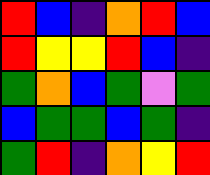[["red", "blue", "indigo", "orange", "red", "blue"], ["red", "yellow", "yellow", "red", "blue", "indigo"], ["green", "orange", "blue", "green", "violet", "green"], ["blue", "green", "green", "blue", "green", "indigo"], ["green", "red", "indigo", "orange", "yellow", "red"]]